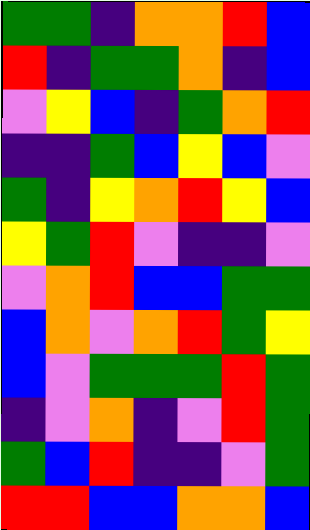[["green", "green", "indigo", "orange", "orange", "red", "blue"], ["red", "indigo", "green", "green", "orange", "indigo", "blue"], ["violet", "yellow", "blue", "indigo", "green", "orange", "red"], ["indigo", "indigo", "green", "blue", "yellow", "blue", "violet"], ["green", "indigo", "yellow", "orange", "red", "yellow", "blue"], ["yellow", "green", "red", "violet", "indigo", "indigo", "violet"], ["violet", "orange", "red", "blue", "blue", "green", "green"], ["blue", "orange", "violet", "orange", "red", "green", "yellow"], ["blue", "violet", "green", "green", "green", "red", "green"], ["indigo", "violet", "orange", "indigo", "violet", "red", "green"], ["green", "blue", "red", "indigo", "indigo", "violet", "green"], ["red", "red", "blue", "blue", "orange", "orange", "blue"]]